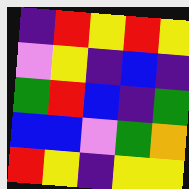[["indigo", "red", "yellow", "red", "yellow"], ["violet", "yellow", "indigo", "blue", "indigo"], ["green", "red", "blue", "indigo", "green"], ["blue", "blue", "violet", "green", "orange"], ["red", "yellow", "indigo", "yellow", "yellow"]]